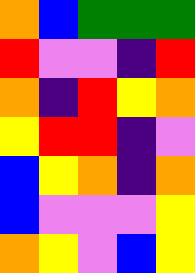[["orange", "blue", "green", "green", "green"], ["red", "violet", "violet", "indigo", "red"], ["orange", "indigo", "red", "yellow", "orange"], ["yellow", "red", "red", "indigo", "violet"], ["blue", "yellow", "orange", "indigo", "orange"], ["blue", "violet", "violet", "violet", "yellow"], ["orange", "yellow", "violet", "blue", "yellow"]]